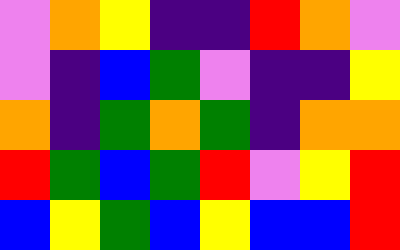[["violet", "orange", "yellow", "indigo", "indigo", "red", "orange", "violet"], ["violet", "indigo", "blue", "green", "violet", "indigo", "indigo", "yellow"], ["orange", "indigo", "green", "orange", "green", "indigo", "orange", "orange"], ["red", "green", "blue", "green", "red", "violet", "yellow", "red"], ["blue", "yellow", "green", "blue", "yellow", "blue", "blue", "red"]]